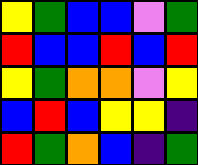[["yellow", "green", "blue", "blue", "violet", "green"], ["red", "blue", "blue", "red", "blue", "red"], ["yellow", "green", "orange", "orange", "violet", "yellow"], ["blue", "red", "blue", "yellow", "yellow", "indigo"], ["red", "green", "orange", "blue", "indigo", "green"]]